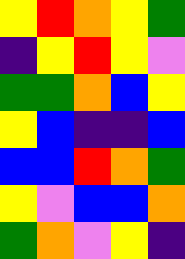[["yellow", "red", "orange", "yellow", "green"], ["indigo", "yellow", "red", "yellow", "violet"], ["green", "green", "orange", "blue", "yellow"], ["yellow", "blue", "indigo", "indigo", "blue"], ["blue", "blue", "red", "orange", "green"], ["yellow", "violet", "blue", "blue", "orange"], ["green", "orange", "violet", "yellow", "indigo"]]